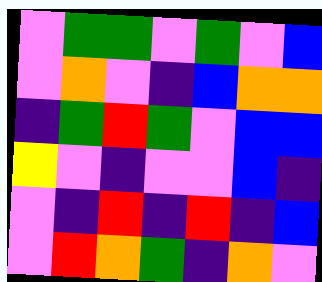[["violet", "green", "green", "violet", "green", "violet", "blue"], ["violet", "orange", "violet", "indigo", "blue", "orange", "orange"], ["indigo", "green", "red", "green", "violet", "blue", "blue"], ["yellow", "violet", "indigo", "violet", "violet", "blue", "indigo"], ["violet", "indigo", "red", "indigo", "red", "indigo", "blue"], ["violet", "red", "orange", "green", "indigo", "orange", "violet"]]